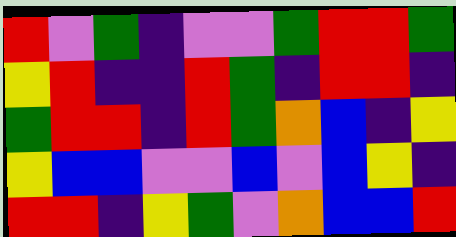[["red", "violet", "green", "indigo", "violet", "violet", "green", "red", "red", "green"], ["yellow", "red", "indigo", "indigo", "red", "green", "indigo", "red", "red", "indigo"], ["green", "red", "red", "indigo", "red", "green", "orange", "blue", "indigo", "yellow"], ["yellow", "blue", "blue", "violet", "violet", "blue", "violet", "blue", "yellow", "indigo"], ["red", "red", "indigo", "yellow", "green", "violet", "orange", "blue", "blue", "red"]]